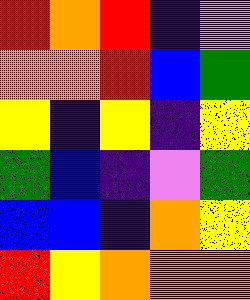[["red", "orange", "red", "indigo", "violet"], ["orange", "orange", "red", "blue", "green"], ["yellow", "indigo", "yellow", "indigo", "yellow"], ["green", "blue", "indigo", "violet", "green"], ["blue", "blue", "indigo", "orange", "yellow"], ["red", "yellow", "orange", "orange", "orange"]]